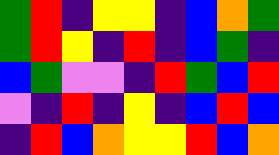[["green", "red", "indigo", "yellow", "yellow", "indigo", "blue", "orange", "green"], ["green", "red", "yellow", "indigo", "red", "indigo", "blue", "green", "indigo"], ["blue", "green", "violet", "violet", "indigo", "red", "green", "blue", "red"], ["violet", "indigo", "red", "indigo", "yellow", "indigo", "blue", "red", "blue"], ["indigo", "red", "blue", "orange", "yellow", "yellow", "red", "blue", "orange"]]